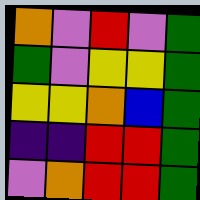[["orange", "violet", "red", "violet", "green"], ["green", "violet", "yellow", "yellow", "green"], ["yellow", "yellow", "orange", "blue", "green"], ["indigo", "indigo", "red", "red", "green"], ["violet", "orange", "red", "red", "green"]]